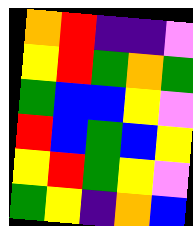[["orange", "red", "indigo", "indigo", "violet"], ["yellow", "red", "green", "orange", "green"], ["green", "blue", "blue", "yellow", "violet"], ["red", "blue", "green", "blue", "yellow"], ["yellow", "red", "green", "yellow", "violet"], ["green", "yellow", "indigo", "orange", "blue"]]